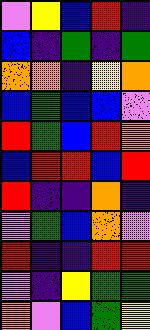[["violet", "yellow", "blue", "red", "indigo"], ["blue", "indigo", "green", "indigo", "green"], ["orange", "orange", "indigo", "yellow", "orange"], ["blue", "green", "blue", "blue", "violet"], ["red", "green", "blue", "red", "orange"], ["blue", "red", "red", "blue", "red"], ["red", "indigo", "indigo", "orange", "indigo"], ["violet", "green", "blue", "orange", "violet"], ["red", "indigo", "indigo", "red", "red"], ["violet", "indigo", "yellow", "green", "green"], ["orange", "violet", "blue", "green", "yellow"]]